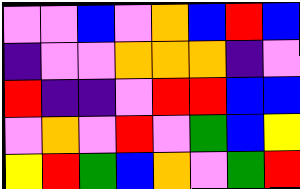[["violet", "violet", "blue", "violet", "orange", "blue", "red", "blue"], ["indigo", "violet", "violet", "orange", "orange", "orange", "indigo", "violet"], ["red", "indigo", "indigo", "violet", "red", "red", "blue", "blue"], ["violet", "orange", "violet", "red", "violet", "green", "blue", "yellow"], ["yellow", "red", "green", "blue", "orange", "violet", "green", "red"]]